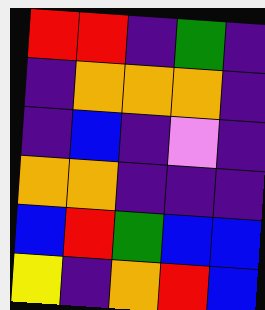[["red", "red", "indigo", "green", "indigo"], ["indigo", "orange", "orange", "orange", "indigo"], ["indigo", "blue", "indigo", "violet", "indigo"], ["orange", "orange", "indigo", "indigo", "indigo"], ["blue", "red", "green", "blue", "blue"], ["yellow", "indigo", "orange", "red", "blue"]]